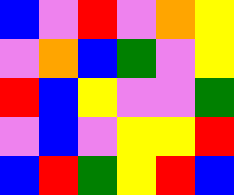[["blue", "violet", "red", "violet", "orange", "yellow"], ["violet", "orange", "blue", "green", "violet", "yellow"], ["red", "blue", "yellow", "violet", "violet", "green"], ["violet", "blue", "violet", "yellow", "yellow", "red"], ["blue", "red", "green", "yellow", "red", "blue"]]